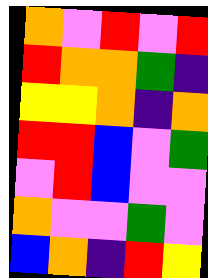[["orange", "violet", "red", "violet", "red"], ["red", "orange", "orange", "green", "indigo"], ["yellow", "yellow", "orange", "indigo", "orange"], ["red", "red", "blue", "violet", "green"], ["violet", "red", "blue", "violet", "violet"], ["orange", "violet", "violet", "green", "violet"], ["blue", "orange", "indigo", "red", "yellow"]]